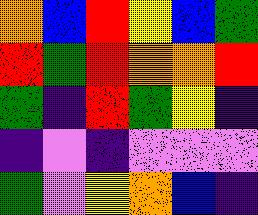[["orange", "blue", "red", "yellow", "blue", "green"], ["red", "green", "red", "orange", "orange", "red"], ["green", "indigo", "red", "green", "yellow", "indigo"], ["indigo", "violet", "indigo", "violet", "violet", "violet"], ["green", "violet", "yellow", "orange", "blue", "indigo"]]